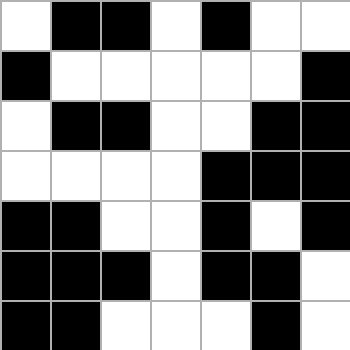[["white", "black", "black", "white", "black", "white", "white"], ["black", "white", "white", "white", "white", "white", "black"], ["white", "black", "black", "white", "white", "black", "black"], ["white", "white", "white", "white", "black", "black", "black"], ["black", "black", "white", "white", "black", "white", "black"], ["black", "black", "black", "white", "black", "black", "white"], ["black", "black", "white", "white", "white", "black", "white"]]